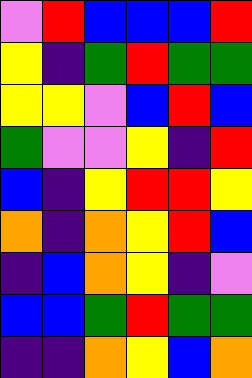[["violet", "red", "blue", "blue", "blue", "red"], ["yellow", "indigo", "green", "red", "green", "green"], ["yellow", "yellow", "violet", "blue", "red", "blue"], ["green", "violet", "violet", "yellow", "indigo", "red"], ["blue", "indigo", "yellow", "red", "red", "yellow"], ["orange", "indigo", "orange", "yellow", "red", "blue"], ["indigo", "blue", "orange", "yellow", "indigo", "violet"], ["blue", "blue", "green", "red", "green", "green"], ["indigo", "indigo", "orange", "yellow", "blue", "orange"]]